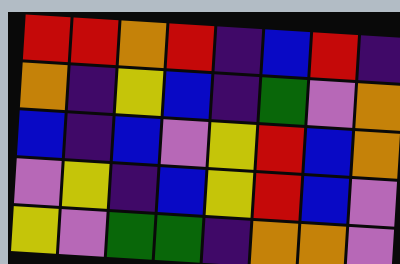[["red", "red", "orange", "red", "indigo", "blue", "red", "indigo"], ["orange", "indigo", "yellow", "blue", "indigo", "green", "violet", "orange"], ["blue", "indigo", "blue", "violet", "yellow", "red", "blue", "orange"], ["violet", "yellow", "indigo", "blue", "yellow", "red", "blue", "violet"], ["yellow", "violet", "green", "green", "indigo", "orange", "orange", "violet"]]